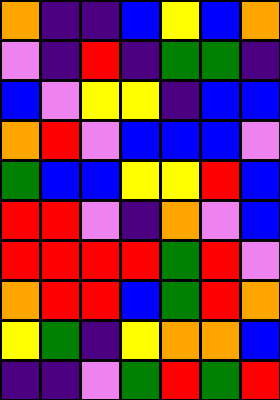[["orange", "indigo", "indigo", "blue", "yellow", "blue", "orange"], ["violet", "indigo", "red", "indigo", "green", "green", "indigo"], ["blue", "violet", "yellow", "yellow", "indigo", "blue", "blue"], ["orange", "red", "violet", "blue", "blue", "blue", "violet"], ["green", "blue", "blue", "yellow", "yellow", "red", "blue"], ["red", "red", "violet", "indigo", "orange", "violet", "blue"], ["red", "red", "red", "red", "green", "red", "violet"], ["orange", "red", "red", "blue", "green", "red", "orange"], ["yellow", "green", "indigo", "yellow", "orange", "orange", "blue"], ["indigo", "indigo", "violet", "green", "red", "green", "red"]]